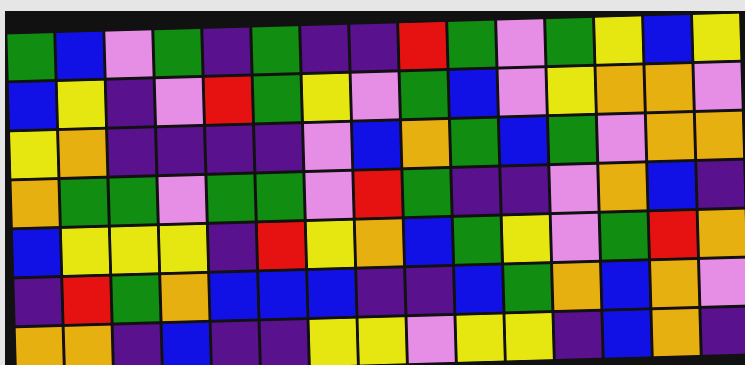[["green", "blue", "violet", "green", "indigo", "green", "indigo", "indigo", "red", "green", "violet", "green", "yellow", "blue", "yellow"], ["blue", "yellow", "indigo", "violet", "red", "green", "yellow", "violet", "green", "blue", "violet", "yellow", "orange", "orange", "violet"], ["yellow", "orange", "indigo", "indigo", "indigo", "indigo", "violet", "blue", "orange", "green", "blue", "green", "violet", "orange", "orange"], ["orange", "green", "green", "violet", "green", "green", "violet", "red", "green", "indigo", "indigo", "violet", "orange", "blue", "indigo"], ["blue", "yellow", "yellow", "yellow", "indigo", "red", "yellow", "orange", "blue", "green", "yellow", "violet", "green", "red", "orange"], ["indigo", "red", "green", "orange", "blue", "blue", "blue", "indigo", "indigo", "blue", "green", "orange", "blue", "orange", "violet"], ["orange", "orange", "indigo", "blue", "indigo", "indigo", "yellow", "yellow", "violet", "yellow", "yellow", "indigo", "blue", "orange", "indigo"]]